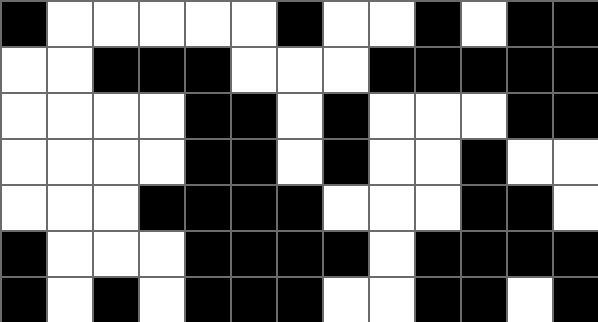[["black", "white", "white", "white", "white", "white", "black", "white", "white", "black", "white", "black", "black"], ["white", "white", "black", "black", "black", "white", "white", "white", "black", "black", "black", "black", "black"], ["white", "white", "white", "white", "black", "black", "white", "black", "white", "white", "white", "black", "black"], ["white", "white", "white", "white", "black", "black", "white", "black", "white", "white", "black", "white", "white"], ["white", "white", "white", "black", "black", "black", "black", "white", "white", "white", "black", "black", "white"], ["black", "white", "white", "white", "black", "black", "black", "black", "white", "black", "black", "black", "black"], ["black", "white", "black", "white", "black", "black", "black", "white", "white", "black", "black", "white", "black"]]